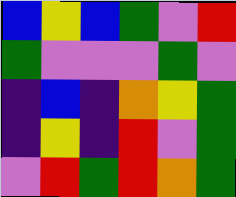[["blue", "yellow", "blue", "green", "violet", "red"], ["green", "violet", "violet", "violet", "green", "violet"], ["indigo", "blue", "indigo", "orange", "yellow", "green"], ["indigo", "yellow", "indigo", "red", "violet", "green"], ["violet", "red", "green", "red", "orange", "green"]]